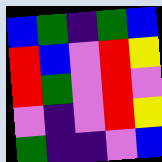[["blue", "green", "indigo", "green", "blue"], ["red", "blue", "violet", "red", "yellow"], ["red", "green", "violet", "red", "violet"], ["violet", "indigo", "violet", "red", "yellow"], ["green", "indigo", "indigo", "violet", "blue"]]